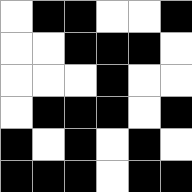[["white", "black", "black", "white", "white", "black"], ["white", "white", "black", "black", "black", "white"], ["white", "white", "white", "black", "white", "white"], ["white", "black", "black", "black", "white", "black"], ["black", "white", "black", "white", "black", "white"], ["black", "black", "black", "white", "black", "black"]]